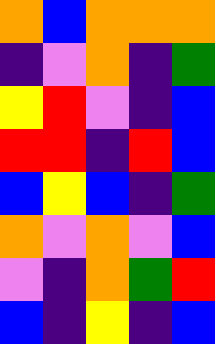[["orange", "blue", "orange", "orange", "orange"], ["indigo", "violet", "orange", "indigo", "green"], ["yellow", "red", "violet", "indigo", "blue"], ["red", "red", "indigo", "red", "blue"], ["blue", "yellow", "blue", "indigo", "green"], ["orange", "violet", "orange", "violet", "blue"], ["violet", "indigo", "orange", "green", "red"], ["blue", "indigo", "yellow", "indigo", "blue"]]